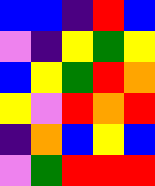[["blue", "blue", "indigo", "red", "blue"], ["violet", "indigo", "yellow", "green", "yellow"], ["blue", "yellow", "green", "red", "orange"], ["yellow", "violet", "red", "orange", "red"], ["indigo", "orange", "blue", "yellow", "blue"], ["violet", "green", "red", "red", "red"]]